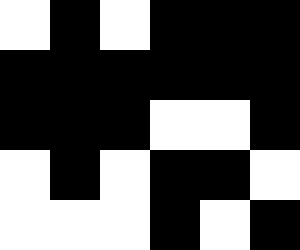[["white", "black", "white", "black", "black", "black"], ["black", "black", "black", "black", "black", "black"], ["black", "black", "black", "white", "white", "black"], ["white", "black", "white", "black", "black", "white"], ["white", "white", "white", "black", "white", "black"]]